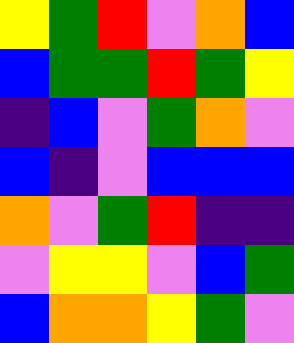[["yellow", "green", "red", "violet", "orange", "blue"], ["blue", "green", "green", "red", "green", "yellow"], ["indigo", "blue", "violet", "green", "orange", "violet"], ["blue", "indigo", "violet", "blue", "blue", "blue"], ["orange", "violet", "green", "red", "indigo", "indigo"], ["violet", "yellow", "yellow", "violet", "blue", "green"], ["blue", "orange", "orange", "yellow", "green", "violet"]]